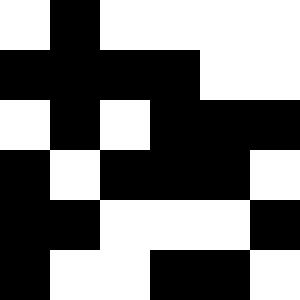[["white", "black", "white", "white", "white", "white"], ["black", "black", "black", "black", "white", "white"], ["white", "black", "white", "black", "black", "black"], ["black", "white", "black", "black", "black", "white"], ["black", "black", "white", "white", "white", "black"], ["black", "white", "white", "black", "black", "white"]]